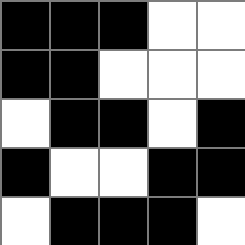[["black", "black", "black", "white", "white"], ["black", "black", "white", "white", "white"], ["white", "black", "black", "white", "black"], ["black", "white", "white", "black", "black"], ["white", "black", "black", "black", "white"]]